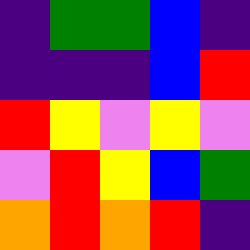[["indigo", "green", "green", "blue", "indigo"], ["indigo", "indigo", "indigo", "blue", "red"], ["red", "yellow", "violet", "yellow", "violet"], ["violet", "red", "yellow", "blue", "green"], ["orange", "red", "orange", "red", "indigo"]]